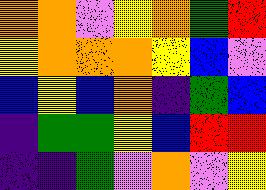[["orange", "orange", "violet", "yellow", "orange", "green", "red"], ["yellow", "orange", "orange", "orange", "yellow", "blue", "violet"], ["blue", "yellow", "blue", "orange", "indigo", "green", "blue"], ["indigo", "green", "green", "yellow", "blue", "red", "red"], ["indigo", "indigo", "green", "violet", "orange", "violet", "yellow"]]